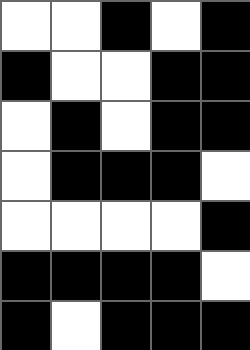[["white", "white", "black", "white", "black"], ["black", "white", "white", "black", "black"], ["white", "black", "white", "black", "black"], ["white", "black", "black", "black", "white"], ["white", "white", "white", "white", "black"], ["black", "black", "black", "black", "white"], ["black", "white", "black", "black", "black"]]